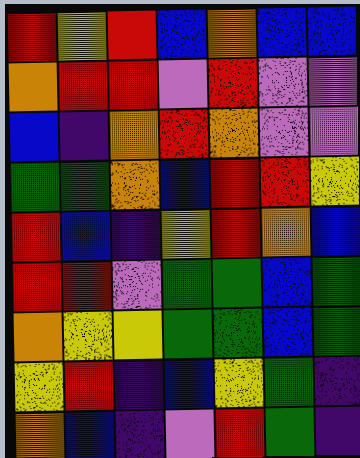[["red", "yellow", "red", "blue", "orange", "blue", "blue"], ["orange", "red", "red", "violet", "red", "violet", "violet"], ["blue", "indigo", "orange", "red", "orange", "violet", "violet"], ["green", "green", "orange", "blue", "red", "red", "yellow"], ["red", "blue", "indigo", "yellow", "red", "orange", "blue"], ["red", "red", "violet", "green", "green", "blue", "green"], ["orange", "yellow", "yellow", "green", "green", "blue", "green"], ["yellow", "red", "indigo", "blue", "yellow", "green", "indigo"], ["orange", "blue", "indigo", "violet", "red", "green", "indigo"]]